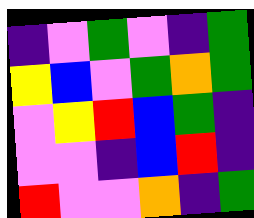[["indigo", "violet", "green", "violet", "indigo", "green"], ["yellow", "blue", "violet", "green", "orange", "green"], ["violet", "yellow", "red", "blue", "green", "indigo"], ["violet", "violet", "indigo", "blue", "red", "indigo"], ["red", "violet", "violet", "orange", "indigo", "green"]]